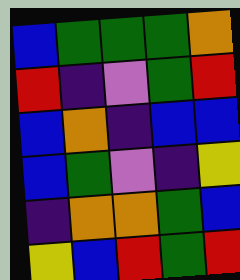[["blue", "green", "green", "green", "orange"], ["red", "indigo", "violet", "green", "red"], ["blue", "orange", "indigo", "blue", "blue"], ["blue", "green", "violet", "indigo", "yellow"], ["indigo", "orange", "orange", "green", "blue"], ["yellow", "blue", "red", "green", "red"]]